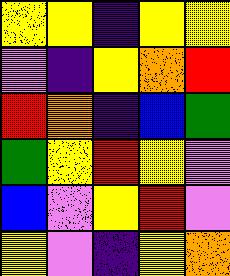[["yellow", "yellow", "indigo", "yellow", "yellow"], ["violet", "indigo", "yellow", "orange", "red"], ["red", "orange", "indigo", "blue", "green"], ["green", "yellow", "red", "yellow", "violet"], ["blue", "violet", "yellow", "red", "violet"], ["yellow", "violet", "indigo", "yellow", "orange"]]